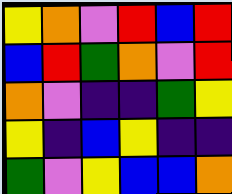[["yellow", "orange", "violet", "red", "blue", "red"], ["blue", "red", "green", "orange", "violet", "red"], ["orange", "violet", "indigo", "indigo", "green", "yellow"], ["yellow", "indigo", "blue", "yellow", "indigo", "indigo"], ["green", "violet", "yellow", "blue", "blue", "orange"]]